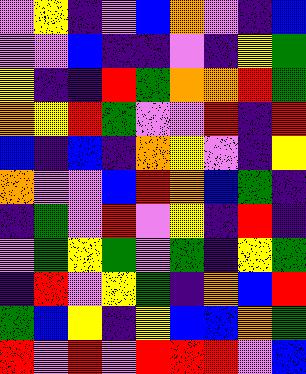[["violet", "yellow", "indigo", "violet", "blue", "orange", "violet", "indigo", "blue"], ["violet", "violet", "blue", "indigo", "indigo", "violet", "indigo", "yellow", "green"], ["yellow", "indigo", "indigo", "red", "green", "orange", "orange", "red", "green"], ["orange", "yellow", "red", "green", "violet", "violet", "red", "indigo", "red"], ["blue", "indigo", "blue", "indigo", "orange", "yellow", "violet", "indigo", "yellow"], ["orange", "violet", "violet", "blue", "red", "orange", "blue", "green", "indigo"], ["indigo", "green", "violet", "red", "violet", "yellow", "indigo", "red", "indigo"], ["violet", "green", "yellow", "green", "violet", "green", "indigo", "yellow", "green"], ["indigo", "red", "violet", "yellow", "green", "indigo", "orange", "blue", "red"], ["green", "blue", "yellow", "indigo", "yellow", "blue", "blue", "orange", "green"], ["red", "violet", "red", "violet", "red", "red", "red", "violet", "blue"]]